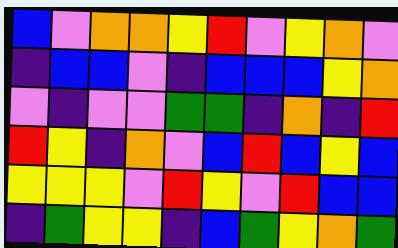[["blue", "violet", "orange", "orange", "yellow", "red", "violet", "yellow", "orange", "violet"], ["indigo", "blue", "blue", "violet", "indigo", "blue", "blue", "blue", "yellow", "orange"], ["violet", "indigo", "violet", "violet", "green", "green", "indigo", "orange", "indigo", "red"], ["red", "yellow", "indigo", "orange", "violet", "blue", "red", "blue", "yellow", "blue"], ["yellow", "yellow", "yellow", "violet", "red", "yellow", "violet", "red", "blue", "blue"], ["indigo", "green", "yellow", "yellow", "indigo", "blue", "green", "yellow", "orange", "green"]]